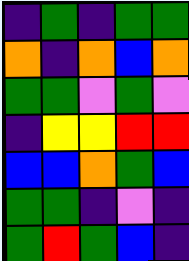[["indigo", "green", "indigo", "green", "green"], ["orange", "indigo", "orange", "blue", "orange"], ["green", "green", "violet", "green", "violet"], ["indigo", "yellow", "yellow", "red", "red"], ["blue", "blue", "orange", "green", "blue"], ["green", "green", "indigo", "violet", "indigo"], ["green", "red", "green", "blue", "indigo"]]